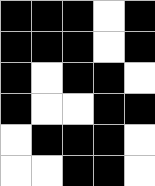[["black", "black", "black", "white", "black"], ["black", "black", "black", "white", "black"], ["black", "white", "black", "black", "white"], ["black", "white", "white", "black", "black"], ["white", "black", "black", "black", "white"], ["white", "white", "black", "black", "white"]]